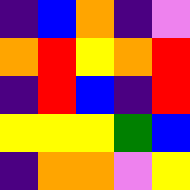[["indigo", "blue", "orange", "indigo", "violet"], ["orange", "red", "yellow", "orange", "red"], ["indigo", "red", "blue", "indigo", "red"], ["yellow", "yellow", "yellow", "green", "blue"], ["indigo", "orange", "orange", "violet", "yellow"]]